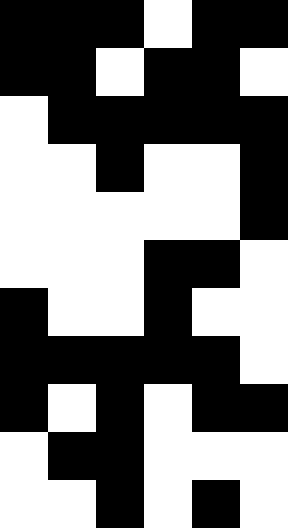[["black", "black", "black", "white", "black", "black"], ["black", "black", "white", "black", "black", "white"], ["white", "black", "black", "black", "black", "black"], ["white", "white", "black", "white", "white", "black"], ["white", "white", "white", "white", "white", "black"], ["white", "white", "white", "black", "black", "white"], ["black", "white", "white", "black", "white", "white"], ["black", "black", "black", "black", "black", "white"], ["black", "white", "black", "white", "black", "black"], ["white", "black", "black", "white", "white", "white"], ["white", "white", "black", "white", "black", "white"]]